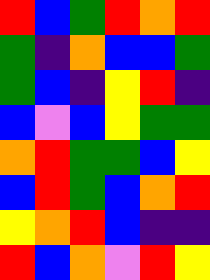[["red", "blue", "green", "red", "orange", "red"], ["green", "indigo", "orange", "blue", "blue", "green"], ["green", "blue", "indigo", "yellow", "red", "indigo"], ["blue", "violet", "blue", "yellow", "green", "green"], ["orange", "red", "green", "green", "blue", "yellow"], ["blue", "red", "green", "blue", "orange", "red"], ["yellow", "orange", "red", "blue", "indigo", "indigo"], ["red", "blue", "orange", "violet", "red", "yellow"]]